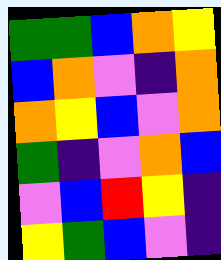[["green", "green", "blue", "orange", "yellow"], ["blue", "orange", "violet", "indigo", "orange"], ["orange", "yellow", "blue", "violet", "orange"], ["green", "indigo", "violet", "orange", "blue"], ["violet", "blue", "red", "yellow", "indigo"], ["yellow", "green", "blue", "violet", "indigo"]]